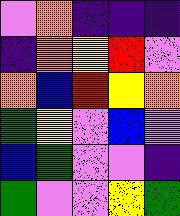[["violet", "orange", "indigo", "indigo", "indigo"], ["indigo", "orange", "yellow", "red", "violet"], ["orange", "blue", "red", "yellow", "orange"], ["green", "yellow", "violet", "blue", "violet"], ["blue", "green", "violet", "violet", "indigo"], ["green", "violet", "violet", "yellow", "green"]]